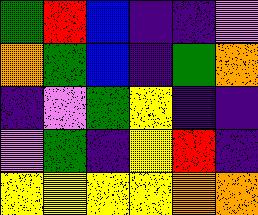[["green", "red", "blue", "indigo", "indigo", "violet"], ["orange", "green", "blue", "indigo", "green", "orange"], ["indigo", "violet", "green", "yellow", "indigo", "indigo"], ["violet", "green", "indigo", "yellow", "red", "indigo"], ["yellow", "yellow", "yellow", "yellow", "orange", "orange"]]